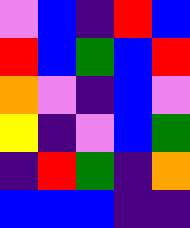[["violet", "blue", "indigo", "red", "blue"], ["red", "blue", "green", "blue", "red"], ["orange", "violet", "indigo", "blue", "violet"], ["yellow", "indigo", "violet", "blue", "green"], ["indigo", "red", "green", "indigo", "orange"], ["blue", "blue", "blue", "indigo", "indigo"]]